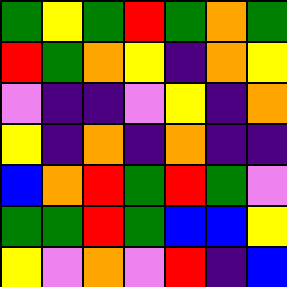[["green", "yellow", "green", "red", "green", "orange", "green"], ["red", "green", "orange", "yellow", "indigo", "orange", "yellow"], ["violet", "indigo", "indigo", "violet", "yellow", "indigo", "orange"], ["yellow", "indigo", "orange", "indigo", "orange", "indigo", "indigo"], ["blue", "orange", "red", "green", "red", "green", "violet"], ["green", "green", "red", "green", "blue", "blue", "yellow"], ["yellow", "violet", "orange", "violet", "red", "indigo", "blue"]]